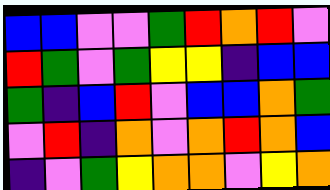[["blue", "blue", "violet", "violet", "green", "red", "orange", "red", "violet"], ["red", "green", "violet", "green", "yellow", "yellow", "indigo", "blue", "blue"], ["green", "indigo", "blue", "red", "violet", "blue", "blue", "orange", "green"], ["violet", "red", "indigo", "orange", "violet", "orange", "red", "orange", "blue"], ["indigo", "violet", "green", "yellow", "orange", "orange", "violet", "yellow", "orange"]]